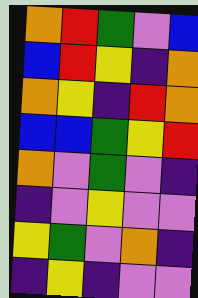[["orange", "red", "green", "violet", "blue"], ["blue", "red", "yellow", "indigo", "orange"], ["orange", "yellow", "indigo", "red", "orange"], ["blue", "blue", "green", "yellow", "red"], ["orange", "violet", "green", "violet", "indigo"], ["indigo", "violet", "yellow", "violet", "violet"], ["yellow", "green", "violet", "orange", "indigo"], ["indigo", "yellow", "indigo", "violet", "violet"]]